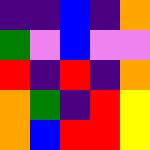[["indigo", "indigo", "blue", "indigo", "orange"], ["green", "violet", "blue", "violet", "violet"], ["red", "indigo", "red", "indigo", "orange"], ["orange", "green", "indigo", "red", "yellow"], ["orange", "blue", "red", "red", "yellow"]]